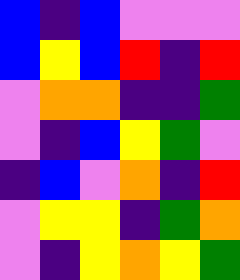[["blue", "indigo", "blue", "violet", "violet", "violet"], ["blue", "yellow", "blue", "red", "indigo", "red"], ["violet", "orange", "orange", "indigo", "indigo", "green"], ["violet", "indigo", "blue", "yellow", "green", "violet"], ["indigo", "blue", "violet", "orange", "indigo", "red"], ["violet", "yellow", "yellow", "indigo", "green", "orange"], ["violet", "indigo", "yellow", "orange", "yellow", "green"]]